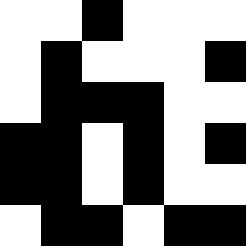[["white", "white", "black", "white", "white", "white"], ["white", "black", "white", "white", "white", "black"], ["white", "black", "black", "black", "white", "white"], ["black", "black", "white", "black", "white", "black"], ["black", "black", "white", "black", "white", "white"], ["white", "black", "black", "white", "black", "black"]]